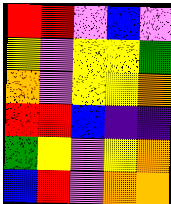[["red", "red", "violet", "blue", "violet"], ["yellow", "violet", "yellow", "yellow", "green"], ["orange", "violet", "yellow", "yellow", "orange"], ["red", "red", "blue", "indigo", "indigo"], ["green", "yellow", "violet", "yellow", "orange"], ["blue", "red", "violet", "orange", "orange"]]